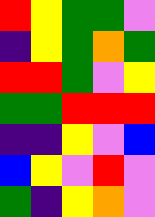[["red", "yellow", "green", "green", "violet"], ["indigo", "yellow", "green", "orange", "green"], ["red", "red", "green", "violet", "yellow"], ["green", "green", "red", "red", "red"], ["indigo", "indigo", "yellow", "violet", "blue"], ["blue", "yellow", "violet", "red", "violet"], ["green", "indigo", "yellow", "orange", "violet"]]